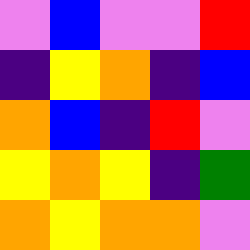[["violet", "blue", "violet", "violet", "red"], ["indigo", "yellow", "orange", "indigo", "blue"], ["orange", "blue", "indigo", "red", "violet"], ["yellow", "orange", "yellow", "indigo", "green"], ["orange", "yellow", "orange", "orange", "violet"]]